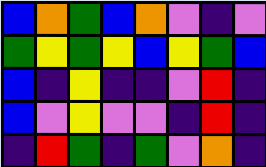[["blue", "orange", "green", "blue", "orange", "violet", "indigo", "violet"], ["green", "yellow", "green", "yellow", "blue", "yellow", "green", "blue"], ["blue", "indigo", "yellow", "indigo", "indigo", "violet", "red", "indigo"], ["blue", "violet", "yellow", "violet", "violet", "indigo", "red", "indigo"], ["indigo", "red", "green", "indigo", "green", "violet", "orange", "indigo"]]